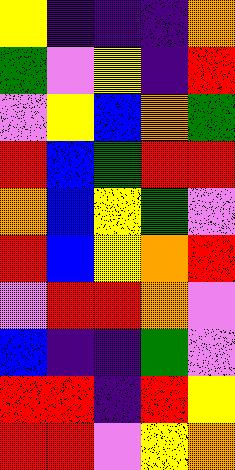[["yellow", "indigo", "indigo", "indigo", "orange"], ["green", "violet", "yellow", "indigo", "red"], ["violet", "yellow", "blue", "orange", "green"], ["red", "blue", "green", "red", "red"], ["orange", "blue", "yellow", "green", "violet"], ["red", "blue", "yellow", "orange", "red"], ["violet", "red", "red", "orange", "violet"], ["blue", "indigo", "indigo", "green", "violet"], ["red", "red", "indigo", "red", "yellow"], ["red", "red", "violet", "yellow", "orange"]]